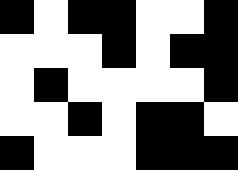[["black", "white", "black", "black", "white", "white", "black"], ["white", "white", "white", "black", "white", "black", "black"], ["white", "black", "white", "white", "white", "white", "black"], ["white", "white", "black", "white", "black", "black", "white"], ["black", "white", "white", "white", "black", "black", "black"]]